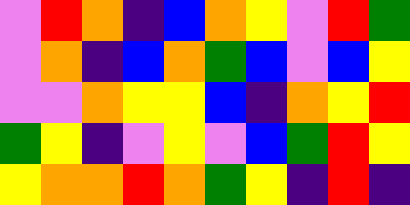[["violet", "red", "orange", "indigo", "blue", "orange", "yellow", "violet", "red", "green"], ["violet", "orange", "indigo", "blue", "orange", "green", "blue", "violet", "blue", "yellow"], ["violet", "violet", "orange", "yellow", "yellow", "blue", "indigo", "orange", "yellow", "red"], ["green", "yellow", "indigo", "violet", "yellow", "violet", "blue", "green", "red", "yellow"], ["yellow", "orange", "orange", "red", "orange", "green", "yellow", "indigo", "red", "indigo"]]